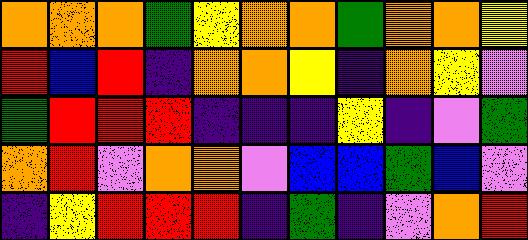[["orange", "orange", "orange", "green", "yellow", "orange", "orange", "green", "orange", "orange", "yellow"], ["red", "blue", "red", "indigo", "orange", "orange", "yellow", "indigo", "orange", "yellow", "violet"], ["green", "red", "red", "red", "indigo", "indigo", "indigo", "yellow", "indigo", "violet", "green"], ["orange", "red", "violet", "orange", "orange", "violet", "blue", "blue", "green", "blue", "violet"], ["indigo", "yellow", "red", "red", "red", "indigo", "green", "indigo", "violet", "orange", "red"]]